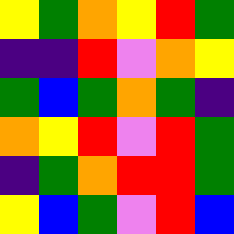[["yellow", "green", "orange", "yellow", "red", "green"], ["indigo", "indigo", "red", "violet", "orange", "yellow"], ["green", "blue", "green", "orange", "green", "indigo"], ["orange", "yellow", "red", "violet", "red", "green"], ["indigo", "green", "orange", "red", "red", "green"], ["yellow", "blue", "green", "violet", "red", "blue"]]